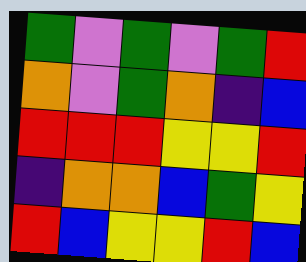[["green", "violet", "green", "violet", "green", "red"], ["orange", "violet", "green", "orange", "indigo", "blue"], ["red", "red", "red", "yellow", "yellow", "red"], ["indigo", "orange", "orange", "blue", "green", "yellow"], ["red", "blue", "yellow", "yellow", "red", "blue"]]